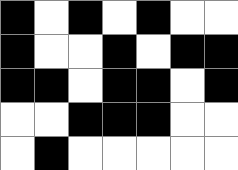[["black", "white", "black", "white", "black", "white", "white"], ["black", "white", "white", "black", "white", "black", "black"], ["black", "black", "white", "black", "black", "white", "black"], ["white", "white", "black", "black", "black", "white", "white"], ["white", "black", "white", "white", "white", "white", "white"]]